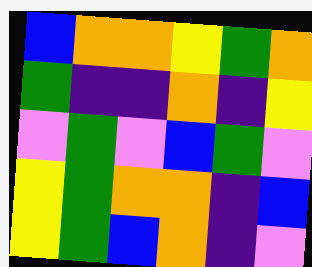[["blue", "orange", "orange", "yellow", "green", "orange"], ["green", "indigo", "indigo", "orange", "indigo", "yellow"], ["violet", "green", "violet", "blue", "green", "violet"], ["yellow", "green", "orange", "orange", "indigo", "blue"], ["yellow", "green", "blue", "orange", "indigo", "violet"]]